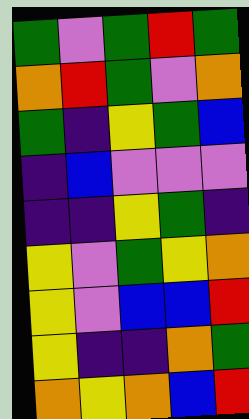[["green", "violet", "green", "red", "green"], ["orange", "red", "green", "violet", "orange"], ["green", "indigo", "yellow", "green", "blue"], ["indigo", "blue", "violet", "violet", "violet"], ["indigo", "indigo", "yellow", "green", "indigo"], ["yellow", "violet", "green", "yellow", "orange"], ["yellow", "violet", "blue", "blue", "red"], ["yellow", "indigo", "indigo", "orange", "green"], ["orange", "yellow", "orange", "blue", "red"]]